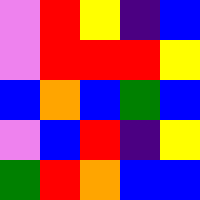[["violet", "red", "yellow", "indigo", "blue"], ["violet", "red", "red", "red", "yellow"], ["blue", "orange", "blue", "green", "blue"], ["violet", "blue", "red", "indigo", "yellow"], ["green", "red", "orange", "blue", "blue"]]